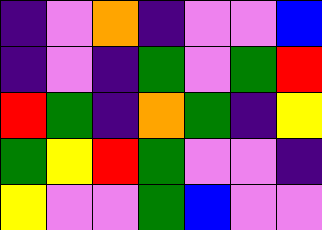[["indigo", "violet", "orange", "indigo", "violet", "violet", "blue"], ["indigo", "violet", "indigo", "green", "violet", "green", "red"], ["red", "green", "indigo", "orange", "green", "indigo", "yellow"], ["green", "yellow", "red", "green", "violet", "violet", "indigo"], ["yellow", "violet", "violet", "green", "blue", "violet", "violet"]]